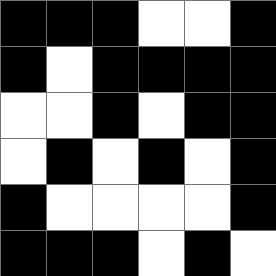[["black", "black", "black", "white", "white", "black"], ["black", "white", "black", "black", "black", "black"], ["white", "white", "black", "white", "black", "black"], ["white", "black", "white", "black", "white", "black"], ["black", "white", "white", "white", "white", "black"], ["black", "black", "black", "white", "black", "white"]]